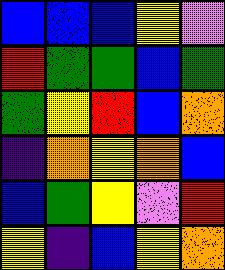[["blue", "blue", "blue", "yellow", "violet"], ["red", "green", "green", "blue", "green"], ["green", "yellow", "red", "blue", "orange"], ["indigo", "orange", "yellow", "orange", "blue"], ["blue", "green", "yellow", "violet", "red"], ["yellow", "indigo", "blue", "yellow", "orange"]]